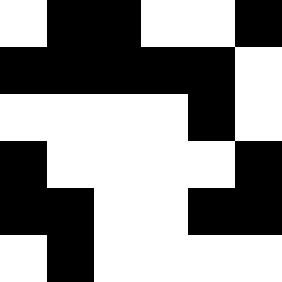[["white", "black", "black", "white", "white", "black"], ["black", "black", "black", "black", "black", "white"], ["white", "white", "white", "white", "black", "white"], ["black", "white", "white", "white", "white", "black"], ["black", "black", "white", "white", "black", "black"], ["white", "black", "white", "white", "white", "white"]]